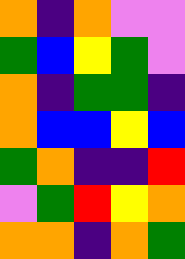[["orange", "indigo", "orange", "violet", "violet"], ["green", "blue", "yellow", "green", "violet"], ["orange", "indigo", "green", "green", "indigo"], ["orange", "blue", "blue", "yellow", "blue"], ["green", "orange", "indigo", "indigo", "red"], ["violet", "green", "red", "yellow", "orange"], ["orange", "orange", "indigo", "orange", "green"]]